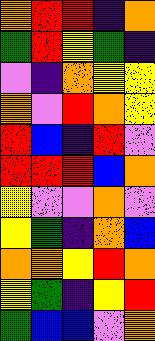[["orange", "red", "red", "indigo", "orange"], ["green", "red", "yellow", "green", "indigo"], ["violet", "indigo", "orange", "yellow", "yellow"], ["orange", "violet", "red", "orange", "yellow"], ["red", "blue", "indigo", "red", "violet"], ["red", "red", "red", "blue", "orange"], ["yellow", "violet", "violet", "orange", "violet"], ["yellow", "green", "indigo", "orange", "blue"], ["orange", "orange", "yellow", "red", "orange"], ["yellow", "green", "indigo", "yellow", "red"], ["green", "blue", "blue", "violet", "orange"]]